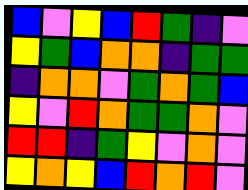[["blue", "violet", "yellow", "blue", "red", "green", "indigo", "violet"], ["yellow", "green", "blue", "orange", "orange", "indigo", "green", "green"], ["indigo", "orange", "orange", "violet", "green", "orange", "green", "blue"], ["yellow", "violet", "red", "orange", "green", "green", "orange", "violet"], ["red", "red", "indigo", "green", "yellow", "violet", "orange", "violet"], ["yellow", "orange", "yellow", "blue", "red", "orange", "red", "violet"]]